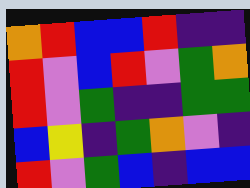[["orange", "red", "blue", "blue", "red", "indigo", "indigo"], ["red", "violet", "blue", "red", "violet", "green", "orange"], ["red", "violet", "green", "indigo", "indigo", "green", "green"], ["blue", "yellow", "indigo", "green", "orange", "violet", "indigo"], ["red", "violet", "green", "blue", "indigo", "blue", "blue"]]